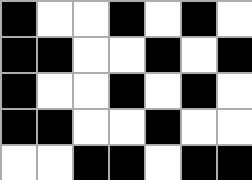[["black", "white", "white", "black", "white", "black", "white"], ["black", "black", "white", "white", "black", "white", "black"], ["black", "white", "white", "black", "white", "black", "white"], ["black", "black", "white", "white", "black", "white", "white"], ["white", "white", "black", "black", "white", "black", "black"]]